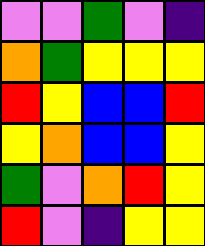[["violet", "violet", "green", "violet", "indigo"], ["orange", "green", "yellow", "yellow", "yellow"], ["red", "yellow", "blue", "blue", "red"], ["yellow", "orange", "blue", "blue", "yellow"], ["green", "violet", "orange", "red", "yellow"], ["red", "violet", "indigo", "yellow", "yellow"]]